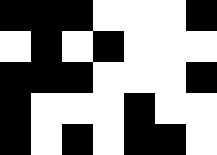[["black", "black", "black", "white", "white", "white", "black"], ["white", "black", "white", "black", "white", "white", "white"], ["black", "black", "black", "white", "white", "white", "black"], ["black", "white", "white", "white", "black", "white", "white"], ["black", "white", "black", "white", "black", "black", "white"]]